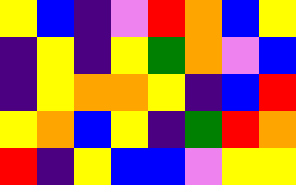[["yellow", "blue", "indigo", "violet", "red", "orange", "blue", "yellow"], ["indigo", "yellow", "indigo", "yellow", "green", "orange", "violet", "blue"], ["indigo", "yellow", "orange", "orange", "yellow", "indigo", "blue", "red"], ["yellow", "orange", "blue", "yellow", "indigo", "green", "red", "orange"], ["red", "indigo", "yellow", "blue", "blue", "violet", "yellow", "yellow"]]